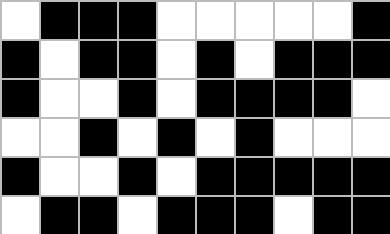[["white", "black", "black", "black", "white", "white", "white", "white", "white", "black"], ["black", "white", "black", "black", "white", "black", "white", "black", "black", "black"], ["black", "white", "white", "black", "white", "black", "black", "black", "black", "white"], ["white", "white", "black", "white", "black", "white", "black", "white", "white", "white"], ["black", "white", "white", "black", "white", "black", "black", "black", "black", "black"], ["white", "black", "black", "white", "black", "black", "black", "white", "black", "black"]]